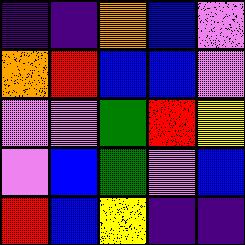[["indigo", "indigo", "orange", "blue", "violet"], ["orange", "red", "blue", "blue", "violet"], ["violet", "violet", "green", "red", "yellow"], ["violet", "blue", "green", "violet", "blue"], ["red", "blue", "yellow", "indigo", "indigo"]]